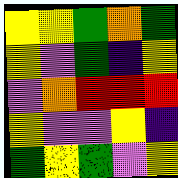[["yellow", "yellow", "green", "orange", "green"], ["yellow", "violet", "green", "indigo", "yellow"], ["violet", "orange", "red", "red", "red"], ["yellow", "violet", "violet", "yellow", "indigo"], ["green", "yellow", "green", "violet", "yellow"]]